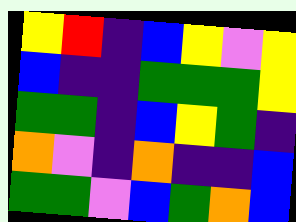[["yellow", "red", "indigo", "blue", "yellow", "violet", "yellow"], ["blue", "indigo", "indigo", "green", "green", "green", "yellow"], ["green", "green", "indigo", "blue", "yellow", "green", "indigo"], ["orange", "violet", "indigo", "orange", "indigo", "indigo", "blue"], ["green", "green", "violet", "blue", "green", "orange", "blue"]]